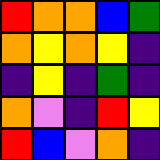[["red", "orange", "orange", "blue", "green"], ["orange", "yellow", "orange", "yellow", "indigo"], ["indigo", "yellow", "indigo", "green", "indigo"], ["orange", "violet", "indigo", "red", "yellow"], ["red", "blue", "violet", "orange", "indigo"]]